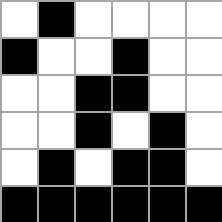[["white", "black", "white", "white", "white", "white"], ["black", "white", "white", "black", "white", "white"], ["white", "white", "black", "black", "white", "white"], ["white", "white", "black", "white", "black", "white"], ["white", "black", "white", "black", "black", "white"], ["black", "black", "black", "black", "black", "black"]]